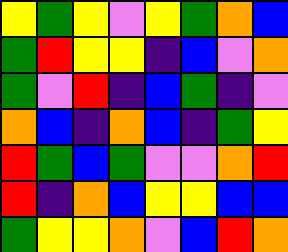[["yellow", "green", "yellow", "violet", "yellow", "green", "orange", "blue"], ["green", "red", "yellow", "yellow", "indigo", "blue", "violet", "orange"], ["green", "violet", "red", "indigo", "blue", "green", "indigo", "violet"], ["orange", "blue", "indigo", "orange", "blue", "indigo", "green", "yellow"], ["red", "green", "blue", "green", "violet", "violet", "orange", "red"], ["red", "indigo", "orange", "blue", "yellow", "yellow", "blue", "blue"], ["green", "yellow", "yellow", "orange", "violet", "blue", "red", "orange"]]